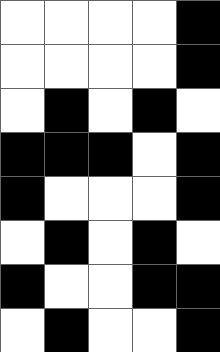[["white", "white", "white", "white", "black"], ["white", "white", "white", "white", "black"], ["white", "black", "white", "black", "white"], ["black", "black", "black", "white", "black"], ["black", "white", "white", "white", "black"], ["white", "black", "white", "black", "white"], ["black", "white", "white", "black", "black"], ["white", "black", "white", "white", "black"]]